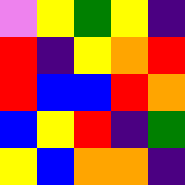[["violet", "yellow", "green", "yellow", "indigo"], ["red", "indigo", "yellow", "orange", "red"], ["red", "blue", "blue", "red", "orange"], ["blue", "yellow", "red", "indigo", "green"], ["yellow", "blue", "orange", "orange", "indigo"]]